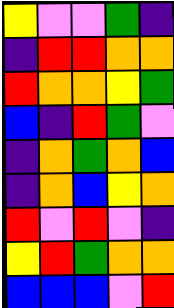[["yellow", "violet", "violet", "green", "indigo"], ["indigo", "red", "red", "orange", "orange"], ["red", "orange", "orange", "yellow", "green"], ["blue", "indigo", "red", "green", "violet"], ["indigo", "orange", "green", "orange", "blue"], ["indigo", "orange", "blue", "yellow", "orange"], ["red", "violet", "red", "violet", "indigo"], ["yellow", "red", "green", "orange", "orange"], ["blue", "blue", "blue", "violet", "red"]]